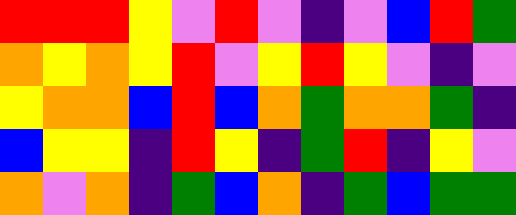[["red", "red", "red", "yellow", "violet", "red", "violet", "indigo", "violet", "blue", "red", "green"], ["orange", "yellow", "orange", "yellow", "red", "violet", "yellow", "red", "yellow", "violet", "indigo", "violet"], ["yellow", "orange", "orange", "blue", "red", "blue", "orange", "green", "orange", "orange", "green", "indigo"], ["blue", "yellow", "yellow", "indigo", "red", "yellow", "indigo", "green", "red", "indigo", "yellow", "violet"], ["orange", "violet", "orange", "indigo", "green", "blue", "orange", "indigo", "green", "blue", "green", "green"]]